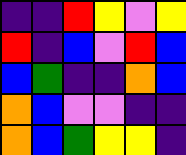[["indigo", "indigo", "red", "yellow", "violet", "yellow"], ["red", "indigo", "blue", "violet", "red", "blue"], ["blue", "green", "indigo", "indigo", "orange", "blue"], ["orange", "blue", "violet", "violet", "indigo", "indigo"], ["orange", "blue", "green", "yellow", "yellow", "indigo"]]